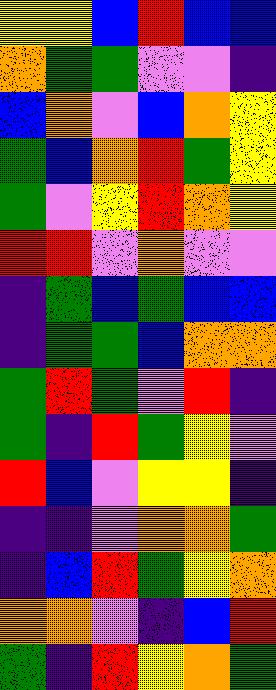[["yellow", "yellow", "blue", "red", "blue", "blue"], ["orange", "green", "green", "violet", "violet", "indigo"], ["blue", "orange", "violet", "blue", "orange", "yellow"], ["green", "blue", "orange", "red", "green", "yellow"], ["green", "violet", "yellow", "red", "orange", "yellow"], ["red", "red", "violet", "orange", "violet", "violet"], ["indigo", "green", "blue", "green", "blue", "blue"], ["indigo", "green", "green", "blue", "orange", "orange"], ["green", "red", "green", "violet", "red", "indigo"], ["green", "indigo", "red", "green", "yellow", "violet"], ["red", "blue", "violet", "yellow", "yellow", "indigo"], ["indigo", "indigo", "violet", "orange", "orange", "green"], ["indigo", "blue", "red", "green", "yellow", "orange"], ["orange", "orange", "violet", "indigo", "blue", "red"], ["green", "indigo", "red", "yellow", "orange", "green"]]